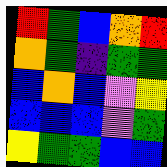[["red", "green", "blue", "orange", "red"], ["orange", "green", "indigo", "green", "green"], ["blue", "orange", "blue", "violet", "yellow"], ["blue", "blue", "blue", "violet", "green"], ["yellow", "green", "green", "blue", "blue"]]